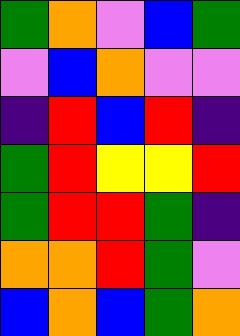[["green", "orange", "violet", "blue", "green"], ["violet", "blue", "orange", "violet", "violet"], ["indigo", "red", "blue", "red", "indigo"], ["green", "red", "yellow", "yellow", "red"], ["green", "red", "red", "green", "indigo"], ["orange", "orange", "red", "green", "violet"], ["blue", "orange", "blue", "green", "orange"]]